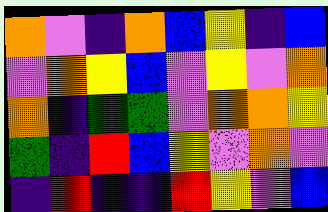[["orange", "violet", "indigo", "orange", "blue", "yellow", "indigo", "blue"], ["violet", "orange", "yellow", "blue", "violet", "yellow", "violet", "orange"], ["orange", "indigo", "green", "green", "violet", "orange", "orange", "yellow"], ["green", "indigo", "red", "blue", "yellow", "violet", "orange", "violet"], ["indigo", "red", "indigo", "indigo", "red", "yellow", "violet", "blue"]]